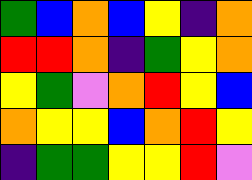[["green", "blue", "orange", "blue", "yellow", "indigo", "orange"], ["red", "red", "orange", "indigo", "green", "yellow", "orange"], ["yellow", "green", "violet", "orange", "red", "yellow", "blue"], ["orange", "yellow", "yellow", "blue", "orange", "red", "yellow"], ["indigo", "green", "green", "yellow", "yellow", "red", "violet"]]